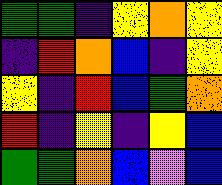[["green", "green", "indigo", "yellow", "orange", "yellow"], ["indigo", "red", "orange", "blue", "indigo", "yellow"], ["yellow", "indigo", "red", "blue", "green", "orange"], ["red", "indigo", "yellow", "indigo", "yellow", "blue"], ["green", "green", "orange", "blue", "violet", "blue"]]